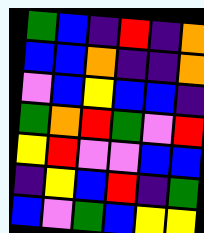[["green", "blue", "indigo", "red", "indigo", "orange"], ["blue", "blue", "orange", "indigo", "indigo", "orange"], ["violet", "blue", "yellow", "blue", "blue", "indigo"], ["green", "orange", "red", "green", "violet", "red"], ["yellow", "red", "violet", "violet", "blue", "blue"], ["indigo", "yellow", "blue", "red", "indigo", "green"], ["blue", "violet", "green", "blue", "yellow", "yellow"]]